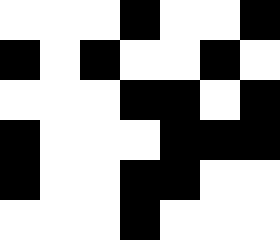[["white", "white", "white", "black", "white", "white", "black"], ["black", "white", "black", "white", "white", "black", "white"], ["white", "white", "white", "black", "black", "white", "black"], ["black", "white", "white", "white", "black", "black", "black"], ["black", "white", "white", "black", "black", "white", "white"], ["white", "white", "white", "black", "white", "white", "white"]]